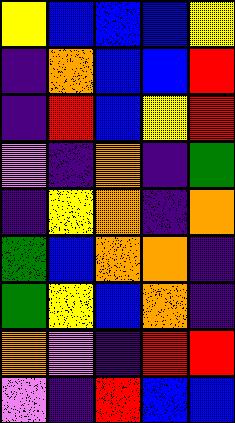[["yellow", "blue", "blue", "blue", "yellow"], ["indigo", "orange", "blue", "blue", "red"], ["indigo", "red", "blue", "yellow", "red"], ["violet", "indigo", "orange", "indigo", "green"], ["indigo", "yellow", "orange", "indigo", "orange"], ["green", "blue", "orange", "orange", "indigo"], ["green", "yellow", "blue", "orange", "indigo"], ["orange", "violet", "indigo", "red", "red"], ["violet", "indigo", "red", "blue", "blue"]]